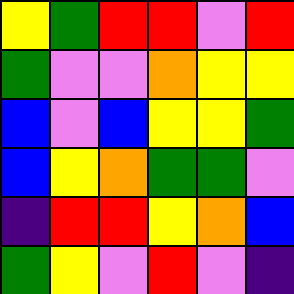[["yellow", "green", "red", "red", "violet", "red"], ["green", "violet", "violet", "orange", "yellow", "yellow"], ["blue", "violet", "blue", "yellow", "yellow", "green"], ["blue", "yellow", "orange", "green", "green", "violet"], ["indigo", "red", "red", "yellow", "orange", "blue"], ["green", "yellow", "violet", "red", "violet", "indigo"]]